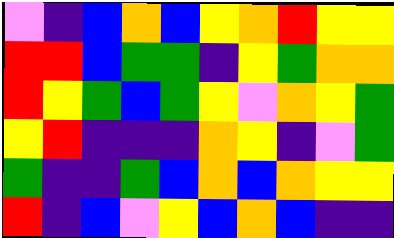[["violet", "indigo", "blue", "orange", "blue", "yellow", "orange", "red", "yellow", "yellow"], ["red", "red", "blue", "green", "green", "indigo", "yellow", "green", "orange", "orange"], ["red", "yellow", "green", "blue", "green", "yellow", "violet", "orange", "yellow", "green"], ["yellow", "red", "indigo", "indigo", "indigo", "orange", "yellow", "indigo", "violet", "green"], ["green", "indigo", "indigo", "green", "blue", "orange", "blue", "orange", "yellow", "yellow"], ["red", "indigo", "blue", "violet", "yellow", "blue", "orange", "blue", "indigo", "indigo"]]